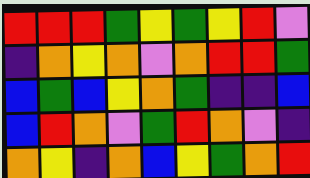[["red", "red", "red", "green", "yellow", "green", "yellow", "red", "violet"], ["indigo", "orange", "yellow", "orange", "violet", "orange", "red", "red", "green"], ["blue", "green", "blue", "yellow", "orange", "green", "indigo", "indigo", "blue"], ["blue", "red", "orange", "violet", "green", "red", "orange", "violet", "indigo"], ["orange", "yellow", "indigo", "orange", "blue", "yellow", "green", "orange", "red"]]